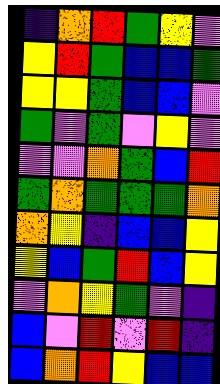[["indigo", "orange", "red", "green", "yellow", "violet"], ["yellow", "red", "green", "blue", "blue", "green"], ["yellow", "yellow", "green", "blue", "blue", "violet"], ["green", "violet", "green", "violet", "yellow", "violet"], ["violet", "violet", "orange", "green", "blue", "red"], ["green", "orange", "green", "green", "green", "orange"], ["orange", "yellow", "indigo", "blue", "blue", "yellow"], ["yellow", "blue", "green", "red", "blue", "yellow"], ["violet", "orange", "yellow", "green", "violet", "indigo"], ["blue", "violet", "red", "violet", "red", "indigo"], ["blue", "orange", "red", "yellow", "blue", "blue"]]